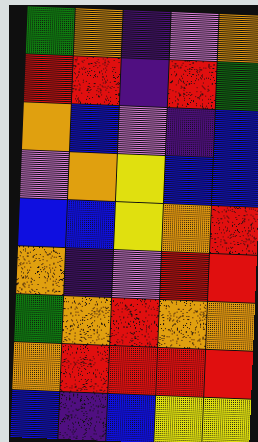[["green", "orange", "indigo", "violet", "orange"], ["red", "red", "indigo", "red", "green"], ["orange", "blue", "violet", "indigo", "blue"], ["violet", "orange", "yellow", "blue", "blue"], ["blue", "blue", "yellow", "orange", "red"], ["orange", "indigo", "violet", "red", "red"], ["green", "orange", "red", "orange", "orange"], ["orange", "red", "red", "red", "red"], ["blue", "indigo", "blue", "yellow", "yellow"]]